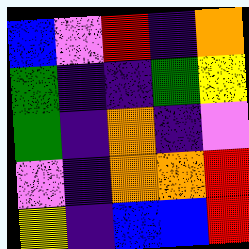[["blue", "violet", "red", "indigo", "orange"], ["green", "indigo", "indigo", "green", "yellow"], ["green", "indigo", "orange", "indigo", "violet"], ["violet", "indigo", "orange", "orange", "red"], ["yellow", "indigo", "blue", "blue", "red"]]